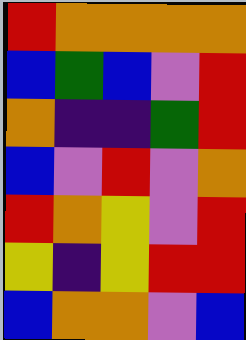[["red", "orange", "orange", "orange", "orange"], ["blue", "green", "blue", "violet", "red"], ["orange", "indigo", "indigo", "green", "red"], ["blue", "violet", "red", "violet", "orange"], ["red", "orange", "yellow", "violet", "red"], ["yellow", "indigo", "yellow", "red", "red"], ["blue", "orange", "orange", "violet", "blue"]]